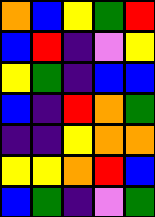[["orange", "blue", "yellow", "green", "red"], ["blue", "red", "indigo", "violet", "yellow"], ["yellow", "green", "indigo", "blue", "blue"], ["blue", "indigo", "red", "orange", "green"], ["indigo", "indigo", "yellow", "orange", "orange"], ["yellow", "yellow", "orange", "red", "blue"], ["blue", "green", "indigo", "violet", "green"]]